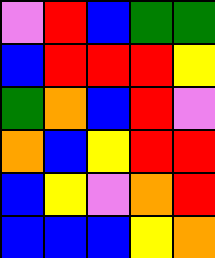[["violet", "red", "blue", "green", "green"], ["blue", "red", "red", "red", "yellow"], ["green", "orange", "blue", "red", "violet"], ["orange", "blue", "yellow", "red", "red"], ["blue", "yellow", "violet", "orange", "red"], ["blue", "blue", "blue", "yellow", "orange"]]